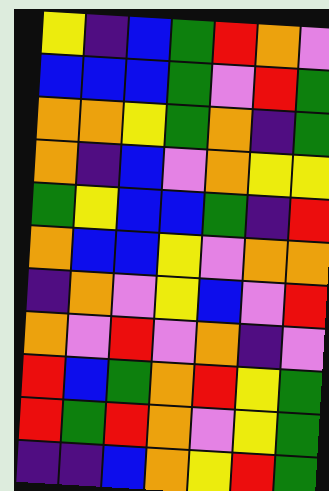[["yellow", "indigo", "blue", "green", "red", "orange", "violet"], ["blue", "blue", "blue", "green", "violet", "red", "green"], ["orange", "orange", "yellow", "green", "orange", "indigo", "green"], ["orange", "indigo", "blue", "violet", "orange", "yellow", "yellow"], ["green", "yellow", "blue", "blue", "green", "indigo", "red"], ["orange", "blue", "blue", "yellow", "violet", "orange", "orange"], ["indigo", "orange", "violet", "yellow", "blue", "violet", "red"], ["orange", "violet", "red", "violet", "orange", "indigo", "violet"], ["red", "blue", "green", "orange", "red", "yellow", "green"], ["red", "green", "red", "orange", "violet", "yellow", "green"], ["indigo", "indigo", "blue", "orange", "yellow", "red", "green"]]